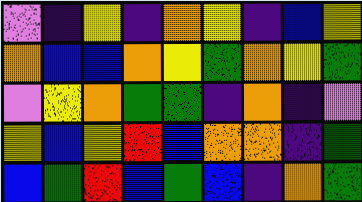[["violet", "indigo", "yellow", "indigo", "orange", "yellow", "indigo", "blue", "yellow"], ["orange", "blue", "blue", "orange", "yellow", "green", "orange", "yellow", "green"], ["violet", "yellow", "orange", "green", "green", "indigo", "orange", "indigo", "violet"], ["yellow", "blue", "yellow", "red", "blue", "orange", "orange", "indigo", "green"], ["blue", "green", "red", "blue", "green", "blue", "indigo", "orange", "green"]]